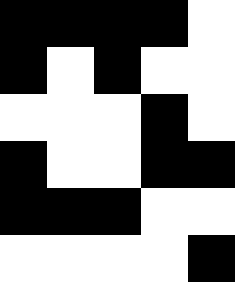[["black", "black", "black", "black", "white"], ["black", "white", "black", "white", "white"], ["white", "white", "white", "black", "white"], ["black", "white", "white", "black", "black"], ["black", "black", "black", "white", "white"], ["white", "white", "white", "white", "black"]]